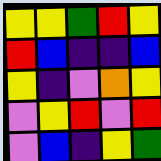[["yellow", "yellow", "green", "red", "yellow"], ["red", "blue", "indigo", "indigo", "blue"], ["yellow", "indigo", "violet", "orange", "yellow"], ["violet", "yellow", "red", "violet", "red"], ["violet", "blue", "indigo", "yellow", "green"]]